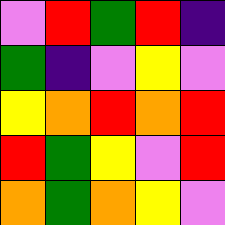[["violet", "red", "green", "red", "indigo"], ["green", "indigo", "violet", "yellow", "violet"], ["yellow", "orange", "red", "orange", "red"], ["red", "green", "yellow", "violet", "red"], ["orange", "green", "orange", "yellow", "violet"]]